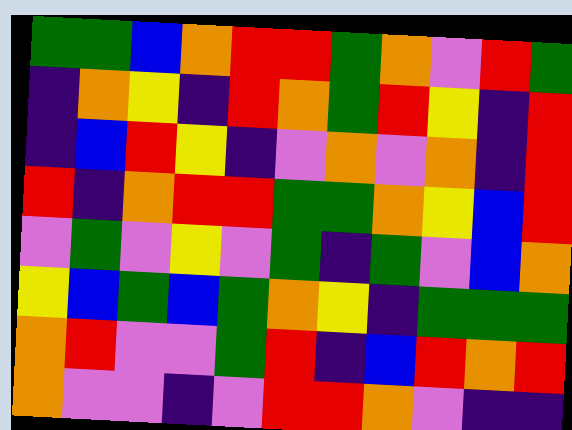[["green", "green", "blue", "orange", "red", "red", "green", "orange", "violet", "red", "green"], ["indigo", "orange", "yellow", "indigo", "red", "orange", "green", "red", "yellow", "indigo", "red"], ["indigo", "blue", "red", "yellow", "indigo", "violet", "orange", "violet", "orange", "indigo", "red"], ["red", "indigo", "orange", "red", "red", "green", "green", "orange", "yellow", "blue", "red"], ["violet", "green", "violet", "yellow", "violet", "green", "indigo", "green", "violet", "blue", "orange"], ["yellow", "blue", "green", "blue", "green", "orange", "yellow", "indigo", "green", "green", "green"], ["orange", "red", "violet", "violet", "green", "red", "indigo", "blue", "red", "orange", "red"], ["orange", "violet", "violet", "indigo", "violet", "red", "red", "orange", "violet", "indigo", "indigo"]]